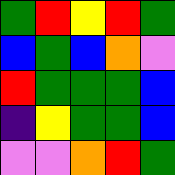[["green", "red", "yellow", "red", "green"], ["blue", "green", "blue", "orange", "violet"], ["red", "green", "green", "green", "blue"], ["indigo", "yellow", "green", "green", "blue"], ["violet", "violet", "orange", "red", "green"]]